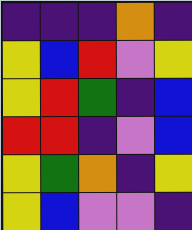[["indigo", "indigo", "indigo", "orange", "indigo"], ["yellow", "blue", "red", "violet", "yellow"], ["yellow", "red", "green", "indigo", "blue"], ["red", "red", "indigo", "violet", "blue"], ["yellow", "green", "orange", "indigo", "yellow"], ["yellow", "blue", "violet", "violet", "indigo"]]